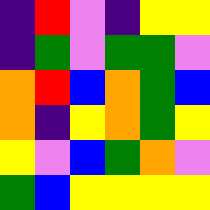[["indigo", "red", "violet", "indigo", "yellow", "yellow"], ["indigo", "green", "violet", "green", "green", "violet"], ["orange", "red", "blue", "orange", "green", "blue"], ["orange", "indigo", "yellow", "orange", "green", "yellow"], ["yellow", "violet", "blue", "green", "orange", "violet"], ["green", "blue", "yellow", "yellow", "yellow", "yellow"]]